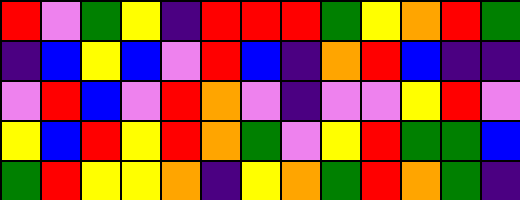[["red", "violet", "green", "yellow", "indigo", "red", "red", "red", "green", "yellow", "orange", "red", "green"], ["indigo", "blue", "yellow", "blue", "violet", "red", "blue", "indigo", "orange", "red", "blue", "indigo", "indigo"], ["violet", "red", "blue", "violet", "red", "orange", "violet", "indigo", "violet", "violet", "yellow", "red", "violet"], ["yellow", "blue", "red", "yellow", "red", "orange", "green", "violet", "yellow", "red", "green", "green", "blue"], ["green", "red", "yellow", "yellow", "orange", "indigo", "yellow", "orange", "green", "red", "orange", "green", "indigo"]]